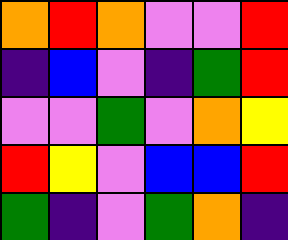[["orange", "red", "orange", "violet", "violet", "red"], ["indigo", "blue", "violet", "indigo", "green", "red"], ["violet", "violet", "green", "violet", "orange", "yellow"], ["red", "yellow", "violet", "blue", "blue", "red"], ["green", "indigo", "violet", "green", "orange", "indigo"]]